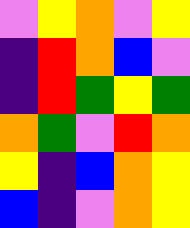[["violet", "yellow", "orange", "violet", "yellow"], ["indigo", "red", "orange", "blue", "violet"], ["indigo", "red", "green", "yellow", "green"], ["orange", "green", "violet", "red", "orange"], ["yellow", "indigo", "blue", "orange", "yellow"], ["blue", "indigo", "violet", "orange", "yellow"]]